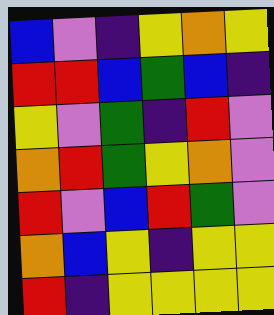[["blue", "violet", "indigo", "yellow", "orange", "yellow"], ["red", "red", "blue", "green", "blue", "indigo"], ["yellow", "violet", "green", "indigo", "red", "violet"], ["orange", "red", "green", "yellow", "orange", "violet"], ["red", "violet", "blue", "red", "green", "violet"], ["orange", "blue", "yellow", "indigo", "yellow", "yellow"], ["red", "indigo", "yellow", "yellow", "yellow", "yellow"]]